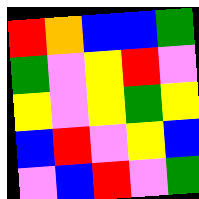[["red", "orange", "blue", "blue", "green"], ["green", "violet", "yellow", "red", "violet"], ["yellow", "violet", "yellow", "green", "yellow"], ["blue", "red", "violet", "yellow", "blue"], ["violet", "blue", "red", "violet", "green"]]